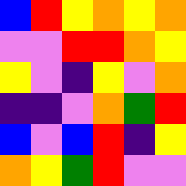[["blue", "red", "yellow", "orange", "yellow", "orange"], ["violet", "violet", "red", "red", "orange", "yellow"], ["yellow", "violet", "indigo", "yellow", "violet", "orange"], ["indigo", "indigo", "violet", "orange", "green", "red"], ["blue", "violet", "blue", "red", "indigo", "yellow"], ["orange", "yellow", "green", "red", "violet", "violet"]]